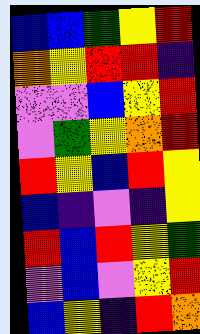[["blue", "blue", "green", "yellow", "red"], ["orange", "yellow", "red", "red", "indigo"], ["violet", "violet", "blue", "yellow", "red"], ["violet", "green", "yellow", "orange", "red"], ["red", "yellow", "blue", "red", "yellow"], ["blue", "indigo", "violet", "indigo", "yellow"], ["red", "blue", "red", "yellow", "green"], ["violet", "blue", "violet", "yellow", "red"], ["blue", "yellow", "indigo", "red", "orange"]]